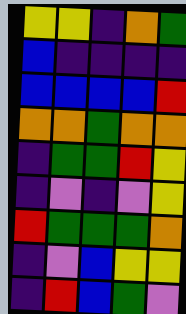[["yellow", "yellow", "indigo", "orange", "green"], ["blue", "indigo", "indigo", "indigo", "indigo"], ["blue", "blue", "blue", "blue", "red"], ["orange", "orange", "green", "orange", "orange"], ["indigo", "green", "green", "red", "yellow"], ["indigo", "violet", "indigo", "violet", "yellow"], ["red", "green", "green", "green", "orange"], ["indigo", "violet", "blue", "yellow", "yellow"], ["indigo", "red", "blue", "green", "violet"]]